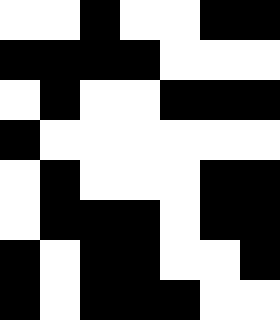[["white", "white", "black", "white", "white", "black", "black"], ["black", "black", "black", "black", "white", "white", "white"], ["white", "black", "white", "white", "black", "black", "black"], ["black", "white", "white", "white", "white", "white", "white"], ["white", "black", "white", "white", "white", "black", "black"], ["white", "black", "black", "black", "white", "black", "black"], ["black", "white", "black", "black", "white", "white", "black"], ["black", "white", "black", "black", "black", "white", "white"]]